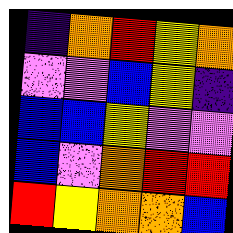[["indigo", "orange", "red", "yellow", "orange"], ["violet", "violet", "blue", "yellow", "indigo"], ["blue", "blue", "yellow", "violet", "violet"], ["blue", "violet", "orange", "red", "red"], ["red", "yellow", "orange", "orange", "blue"]]